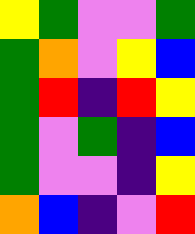[["yellow", "green", "violet", "violet", "green"], ["green", "orange", "violet", "yellow", "blue"], ["green", "red", "indigo", "red", "yellow"], ["green", "violet", "green", "indigo", "blue"], ["green", "violet", "violet", "indigo", "yellow"], ["orange", "blue", "indigo", "violet", "red"]]